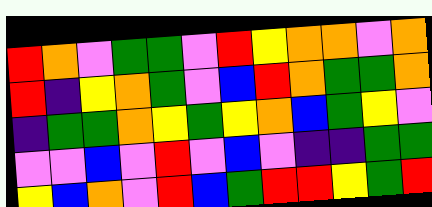[["red", "orange", "violet", "green", "green", "violet", "red", "yellow", "orange", "orange", "violet", "orange"], ["red", "indigo", "yellow", "orange", "green", "violet", "blue", "red", "orange", "green", "green", "orange"], ["indigo", "green", "green", "orange", "yellow", "green", "yellow", "orange", "blue", "green", "yellow", "violet"], ["violet", "violet", "blue", "violet", "red", "violet", "blue", "violet", "indigo", "indigo", "green", "green"], ["yellow", "blue", "orange", "violet", "red", "blue", "green", "red", "red", "yellow", "green", "red"]]